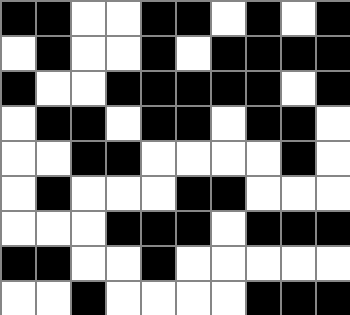[["black", "black", "white", "white", "black", "black", "white", "black", "white", "black"], ["white", "black", "white", "white", "black", "white", "black", "black", "black", "black"], ["black", "white", "white", "black", "black", "black", "black", "black", "white", "black"], ["white", "black", "black", "white", "black", "black", "white", "black", "black", "white"], ["white", "white", "black", "black", "white", "white", "white", "white", "black", "white"], ["white", "black", "white", "white", "white", "black", "black", "white", "white", "white"], ["white", "white", "white", "black", "black", "black", "white", "black", "black", "black"], ["black", "black", "white", "white", "black", "white", "white", "white", "white", "white"], ["white", "white", "black", "white", "white", "white", "white", "black", "black", "black"]]